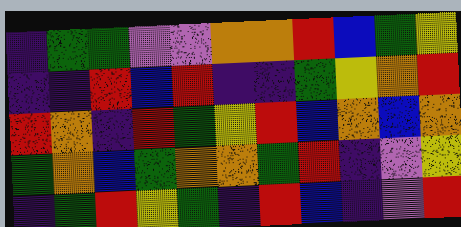[["indigo", "green", "green", "violet", "violet", "orange", "orange", "red", "blue", "green", "yellow"], ["indigo", "indigo", "red", "blue", "red", "indigo", "indigo", "green", "yellow", "orange", "red"], ["red", "orange", "indigo", "red", "green", "yellow", "red", "blue", "orange", "blue", "orange"], ["green", "orange", "blue", "green", "orange", "orange", "green", "red", "indigo", "violet", "yellow"], ["indigo", "green", "red", "yellow", "green", "indigo", "red", "blue", "indigo", "violet", "red"]]